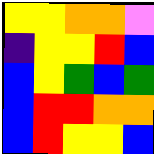[["yellow", "yellow", "orange", "orange", "violet"], ["indigo", "yellow", "yellow", "red", "blue"], ["blue", "yellow", "green", "blue", "green"], ["blue", "red", "red", "orange", "orange"], ["blue", "red", "yellow", "yellow", "blue"]]